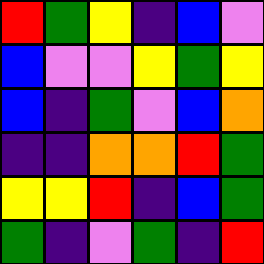[["red", "green", "yellow", "indigo", "blue", "violet"], ["blue", "violet", "violet", "yellow", "green", "yellow"], ["blue", "indigo", "green", "violet", "blue", "orange"], ["indigo", "indigo", "orange", "orange", "red", "green"], ["yellow", "yellow", "red", "indigo", "blue", "green"], ["green", "indigo", "violet", "green", "indigo", "red"]]